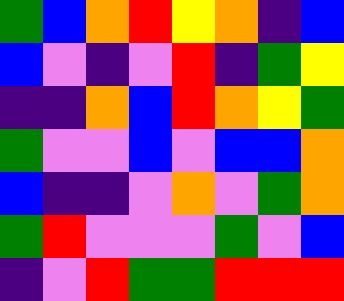[["green", "blue", "orange", "red", "yellow", "orange", "indigo", "blue"], ["blue", "violet", "indigo", "violet", "red", "indigo", "green", "yellow"], ["indigo", "indigo", "orange", "blue", "red", "orange", "yellow", "green"], ["green", "violet", "violet", "blue", "violet", "blue", "blue", "orange"], ["blue", "indigo", "indigo", "violet", "orange", "violet", "green", "orange"], ["green", "red", "violet", "violet", "violet", "green", "violet", "blue"], ["indigo", "violet", "red", "green", "green", "red", "red", "red"]]